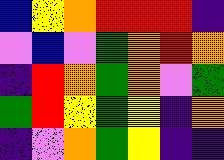[["blue", "yellow", "orange", "red", "red", "red", "indigo"], ["violet", "blue", "violet", "green", "orange", "red", "orange"], ["indigo", "red", "orange", "green", "orange", "violet", "green"], ["green", "red", "yellow", "green", "yellow", "indigo", "orange"], ["indigo", "violet", "orange", "green", "yellow", "indigo", "indigo"]]